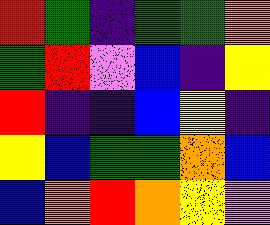[["red", "green", "indigo", "green", "green", "orange"], ["green", "red", "violet", "blue", "indigo", "yellow"], ["red", "indigo", "indigo", "blue", "yellow", "indigo"], ["yellow", "blue", "green", "green", "orange", "blue"], ["blue", "orange", "red", "orange", "yellow", "violet"]]